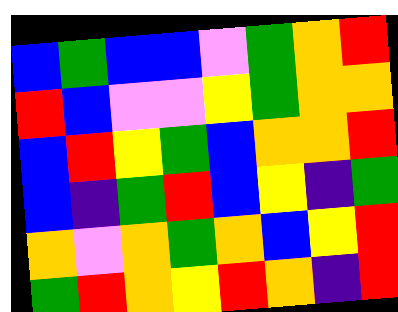[["blue", "green", "blue", "blue", "violet", "green", "orange", "red"], ["red", "blue", "violet", "violet", "yellow", "green", "orange", "orange"], ["blue", "red", "yellow", "green", "blue", "orange", "orange", "red"], ["blue", "indigo", "green", "red", "blue", "yellow", "indigo", "green"], ["orange", "violet", "orange", "green", "orange", "blue", "yellow", "red"], ["green", "red", "orange", "yellow", "red", "orange", "indigo", "red"]]